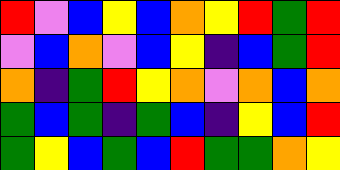[["red", "violet", "blue", "yellow", "blue", "orange", "yellow", "red", "green", "red"], ["violet", "blue", "orange", "violet", "blue", "yellow", "indigo", "blue", "green", "red"], ["orange", "indigo", "green", "red", "yellow", "orange", "violet", "orange", "blue", "orange"], ["green", "blue", "green", "indigo", "green", "blue", "indigo", "yellow", "blue", "red"], ["green", "yellow", "blue", "green", "blue", "red", "green", "green", "orange", "yellow"]]